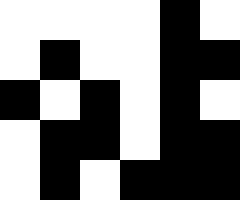[["white", "white", "white", "white", "black", "white"], ["white", "black", "white", "white", "black", "black"], ["black", "white", "black", "white", "black", "white"], ["white", "black", "black", "white", "black", "black"], ["white", "black", "white", "black", "black", "black"]]